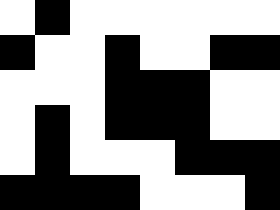[["white", "black", "white", "white", "white", "white", "white", "white"], ["black", "white", "white", "black", "white", "white", "black", "black"], ["white", "white", "white", "black", "black", "black", "white", "white"], ["white", "black", "white", "black", "black", "black", "white", "white"], ["white", "black", "white", "white", "white", "black", "black", "black"], ["black", "black", "black", "black", "white", "white", "white", "black"]]